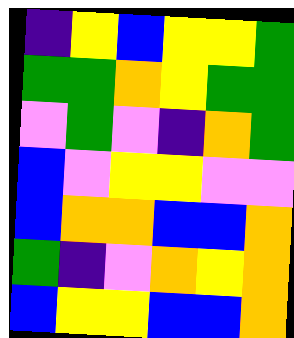[["indigo", "yellow", "blue", "yellow", "yellow", "green"], ["green", "green", "orange", "yellow", "green", "green"], ["violet", "green", "violet", "indigo", "orange", "green"], ["blue", "violet", "yellow", "yellow", "violet", "violet"], ["blue", "orange", "orange", "blue", "blue", "orange"], ["green", "indigo", "violet", "orange", "yellow", "orange"], ["blue", "yellow", "yellow", "blue", "blue", "orange"]]